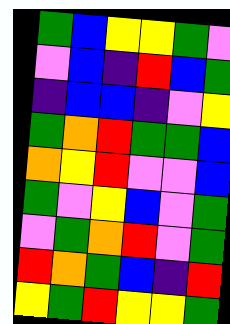[["green", "blue", "yellow", "yellow", "green", "violet"], ["violet", "blue", "indigo", "red", "blue", "green"], ["indigo", "blue", "blue", "indigo", "violet", "yellow"], ["green", "orange", "red", "green", "green", "blue"], ["orange", "yellow", "red", "violet", "violet", "blue"], ["green", "violet", "yellow", "blue", "violet", "green"], ["violet", "green", "orange", "red", "violet", "green"], ["red", "orange", "green", "blue", "indigo", "red"], ["yellow", "green", "red", "yellow", "yellow", "green"]]